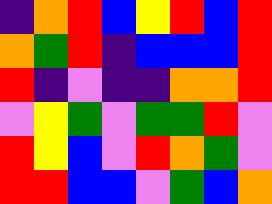[["indigo", "orange", "red", "blue", "yellow", "red", "blue", "red"], ["orange", "green", "red", "indigo", "blue", "blue", "blue", "red"], ["red", "indigo", "violet", "indigo", "indigo", "orange", "orange", "red"], ["violet", "yellow", "green", "violet", "green", "green", "red", "violet"], ["red", "yellow", "blue", "violet", "red", "orange", "green", "violet"], ["red", "red", "blue", "blue", "violet", "green", "blue", "orange"]]